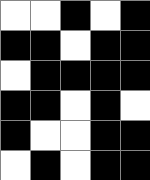[["white", "white", "black", "white", "black"], ["black", "black", "white", "black", "black"], ["white", "black", "black", "black", "black"], ["black", "black", "white", "black", "white"], ["black", "white", "white", "black", "black"], ["white", "black", "white", "black", "black"]]